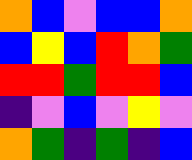[["orange", "blue", "violet", "blue", "blue", "orange"], ["blue", "yellow", "blue", "red", "orange", "green"], ["red", "red", "green", "red", "red", "blue"], ["indigo", "violet", "blue", "violet", "yellow", "violet"], ["orange", "green", "indigo", "green", "indigo", "blue"]]